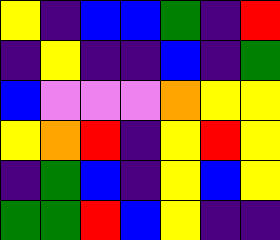[["yellow", "indigo", "blue", "blue", "green", "indigo", "red"], ["indigo", "yellow", "indigo", "indigo", "blue", "indigo", "green"], ["blue", "violet", "violet", "violet", "orange", "yellow", "yellow"], ["yellow", "orange", "red", "indigo", "yellow", "red", "yellow"], ["indigo", "green", "blue", "indigo", "yellow", "blue", "yellow"], ["green", "green", "red", "blue", "yellow", "indigo", "indigo"]]